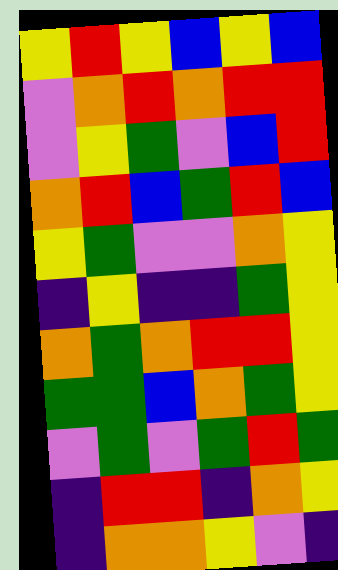[["yellow", "red", "yellow", "blue", "yellow", "blue"], ["violet", "orange", "red", "orange", "red", "red"], ["violet", "yellow", "green", "violet", "blue", "red"], ["orange", "red", "blue", "green", "red", "blue"], ["yellow", "green", "violet", "violet", "orange", "yellow"], ["indigo", "yellow", "indigo", "indigo", "green", "yellow"], ["orange", "green", "orange", "red", "red", "yellow"], ["green", "green", "blue", "orange", "green", "yellow"], ["violet", "green", "violet", "green", "red", "green"], ["indigo", "red", "red", "indigo", "orange", "yellow"], ["indigo", "orange", "orange", "yellow", "violet", "indigo"]]